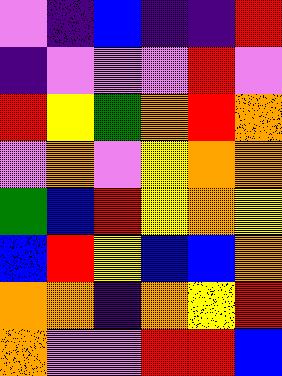[["violet", "indigo", "blue", "indigo", "indigo", "red"], ["indigo", "violet", "violet", "violet", "red", "violet"], ["red", "yellow", "green", "orange", "red", "orange"], ["violet", "orange", "violet", "yellow", "orange", "orange"], ["green", "blue", "red", "yellow", "orange", "yellow"], ["blue", "red", "yellow", "blue", "blue", "orange"], ["orange", "orange", "indigo", "orange", "yellow", "red"], ["orange", "violet", "violet", "red", "red", "blue"]]